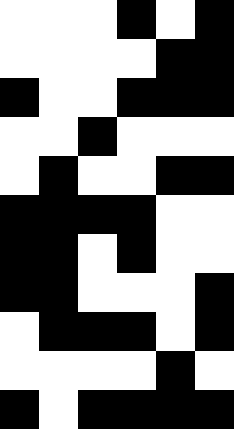[["white", "white", "white", "black", "white", "black"], ["white", "white", "white", "white", "black", "black"], ["black", "white", "white", "black", "black", "black"], ["white", "white", "black", "white", "white", "white"], ["white", "black", "white", "white", "black", "black"], ["black", "black", "black", "black", "white", "white"], ["black", "black", "white", "black", "white", "white"], ["black", "black", "white", "white", "white", "black"], ["white", "black", "black", "black", "white", "black"], ["white", "white", "white", "white", "black", "white"], ["black", "white", "black", "black", "black", "black"]]